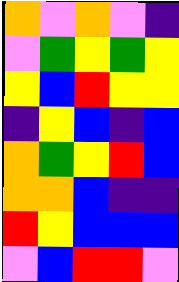[["orange", "violet", "orange", "violet", "indigo"], ["violet", "green", "yellow", "green", "yellow"], ["yellow", "blue", "red", "yellow", "yellow"], ["indigo", "yellow", "blue", "indigo", "blue"], ["orange", "green", "yellow", "red", "blue"], ["orange", "orange", "blue", "indigo", "indigo"], ["red", "yellow", "blue", "blue", "blue"], ["violet", "blue", "red", "red", "violet"]]